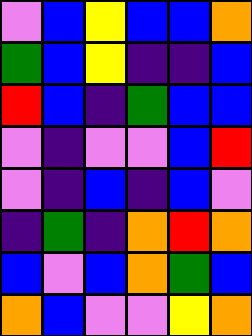[["violet", "blue", "yellow", "blue", "blue", "orange"], ["green", "blue", "yellow", "indigo", "indigo", "blue"], ["red", "blue", "indigo", "green", "blue", "blue"], ["violet", "indigo", "violet", "violet", "blue", "red"], ["violet", "indigo", "blue", "indigo", "blue", "violet"], ["indigo", "green", "indigo", "orange", "red", "orange"], ["blue", "violet", "blue", "orange", "green", "blue"], ["orange", "blue", "violet", "violet", "yellow", "orange"]]